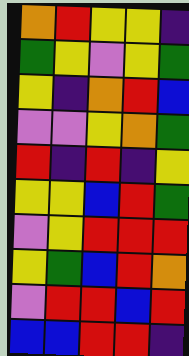[["orange", "red", "yellow", "yellow", "indigo"], ["green", "yellow", "violet", "yellow", "green"], ["yellow", "indigo", "orange", "red", "blue"], ["violet", "violet", "yellow", "orange", "green"], ["red", "indigo", "red", "indigo", "yellow"], ["yellow", "yellow", "blue", "red", "green"], ["violet", "yellow", "red", "red", "red"], ["yellow", "green", "blue", "red", "orange"], ["violet", "red", "red", "blue", "red"], ["blue", "blue", "red", "red", "indigo"]]